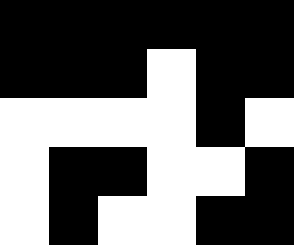[["black", "black", "black", "black", "black", "black"], ["black", "black", "black", "white", "black", "black"], ["white", "white", "white", "white", "black", "white"], ["white", "black", "black", "white", "white", "black"], ["white", "black", "white", "white", "black", "black"]]